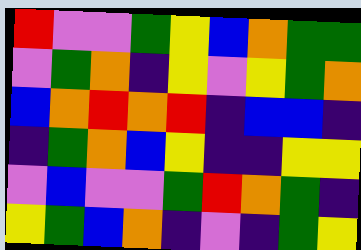[["red", "violet", "violet", "green", "yellow", "blue", "orange", "green", "green"], ["violet", "green", "orange", "indigo", "yellow", "violet", "yellow", "green", "orange"], ["blue", "orange", "red", "orange", "red", "indigo", "blue", "blue", "indigo"], ["indigo", "green", "orange", "blue", "yellow", "indigo", "indigo", "yellow", "yellow"], ["violet", "blue", "violet", "violet", "green", "red", "orange", "green", "indigo"], ["yellow", "green", "blue", "orange", "indigo", "violet", "indigo", "green", "yellow"]]